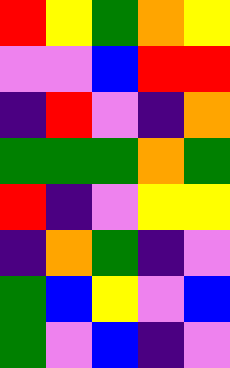[["red", "yellow", "green", "orange", "yellow"], ["violet", "violet", "blue", "red", "red"], ["indigo", "red", "violet", "indigo", "orange"], ["green", "green", "green", "orange", "green"], ["red", "indigo", "violet", "yellow", "yellow"], ["indigo", "orange", "green", "indigo", "violet"], ["green", "blue", "yellow", "violet", "blue"], ["green", "violet", "blue", "indigo", "violet"]]